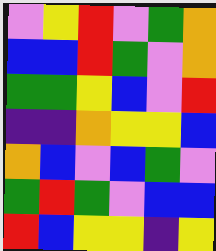[["violet", "yellow", "red", "violet", "green", "orange"], ["blue", "blue", "red", "green", "violet", "orange"], ["green", "green", "yellow", "blue", "violet", "red"], ["indigo", "indigo", "orange", "yellow", "yellow", "blue"], ["orange", "blue", "violet", "blue", "green", "violet"], ["green", "red", "green", "violet", "blue", "blue"], ["red", "blue", "yellow", "yellow", "indigo", "yellow"]]